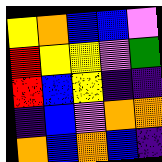[["yellow", "orange", "blue", "blue", "violet"], ["red", "yellow", "yellow", "violet", "green"], ["red", "blue", "yellow", "indigo", "indigo"], ["indigo", "blue", "violet", "orange", "orange"], ["orange", "blue", "orange", "blue", "indigo"]]